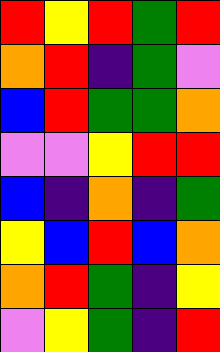[["red", "yellow", "red", "green", "red"], ["orange", "red", "indigo", "green", "violet"], ["blue", "red", "green", "green", "orange"], ["violet", "violet", "yellow", "red", "red"], ["blue", "indigo", "orange", "indigo", "green"], ["yellow", "blue", "red", "blue", "orange"], ["orange", "red", "green", "indigo", "yellow"], ["violet", "yellow", "green", "indigo", "red"]]